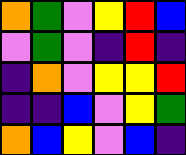[["orange", "green", "violet", "yellow", "red", "blue"], ["violet", "green", "violet", "indigo", "red", "indigo"], ["indigo", "orange", "violet", "yellow", "yellow", "red"], ["indigo", "indigo", "blue", "violet", "yellow", "green"], ["orange", "blue", "yellow", "violet", "blue", "indigo"]]